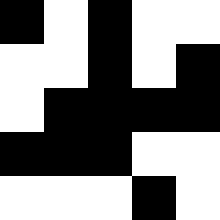[["black", "white", "black", "white", "white"], ["white", "white", "black", "white", "black"], ["white", "black", "black", "black", "black"], ["black", "black", "black", "white", "white"], ["white", "white", "white", "black", "white"]]